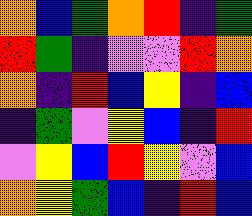[["orange", "blue", "green", "orange", "red", "indigo", "green"], ["red", "green", "indigo", "violet", "violet", "red", "orange"], ["orange", "indigo", "red", "blue", "yellow", "indigo", "blue"], ["indigo", "green", "violet", "yellow", "blue", "indigo", "red"], ["violet", "yellow", "blue", "red", "yellow", "violet", "blue"], ["orange", "yellow", "green", "blue", "indigo", "red", "blue"]]